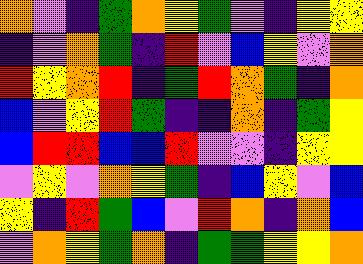[["orange", "violet", "indigo", "green", "orange", "yellow", "green", "violet", "indigo", "yellow", "yellow"], ["indigo", "violet", "orange", "green", "indigo", "red", "violet", "blue", "yellow", "violet", "orange"], ["red", "yellow", "orange", "red", "indigo", "green", "red", "orange", "green", "indigo", "orange"], ["blue", "violet", "yellow", "red", "green", "indigo", "indigo", "orange", "indigo", "green", "yellow"], ["blue", "red", "red", "blue", "blue", "red", "violet", "violet", "indigo", "yellow", "yellow"], ["violet", "yellow", "violet", "orange", "yellow", "green", "indigo", "blue", "yellow", "violet", "blue"], ["yellow", "indigo", "red", "green", "blue", "violet", "red", "orange", "indigo", "orange", "blue"], ["violet", "orange", "yellow", "green", "orange", "indigo", "green", "green", "yellow", "yellow", "orange"]]